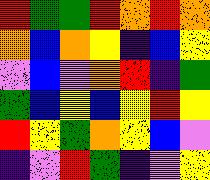[["red", "green", "green", "red", "orange", "red", "orange"], ["orange", "blue", "orange", "yellow", "indigo", "blue", "yellow"], ["violet", "blue", "violet", "orange", "red", "indigo", "green"], ["green", "blue", "yellow", "blue", "yellow", "red", "yellow"], ["red", "yellow", "green", "orange", "yellow", "blue", "violet"], ["indigo", "violet", "red", "green", "indigo", "violet", "yellow"]]